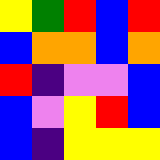[["yellow", "green", "red", "blue", "red"], ["blue", "orange", "orange", "blue", "orange"], ["red", "indigo", "violet", "violet", "blue"], ["blue", "violet", "yellow", "red", "blue"], ["blue", "indigo", "yellow", "yellow", "yellow"]]